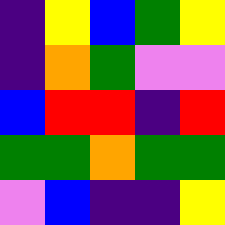[["indigo", "yellow", "blue", "green", "yellow"], ["indigo", "orange", "green", "violet", "violet"], ["blue", "red", "red", "indigo", "red"], ["green", "green", "orange", "green", "green"], ["violet", "blue", "indigo", "indigo", "yellow"]]